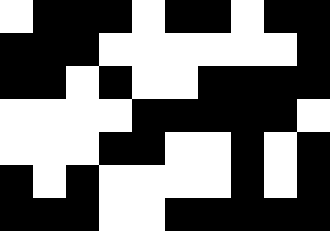[["white", "black", "black", "black", "white", "black", "black", "white", "black", "black"], ["black", "black", "black", "white", "white", "white", "white", "white", "white", "black"], ["black", "black", "white", "black", "white", "white", "black", "black", "black", "black"], ["white", "white", "white", "white", "black", "black", "black", "black", "black", "white"], ["white", "white", "white", "black", "black", "white", "white", "black", "white", "black"], ["black", "white", "black", "white", "white", "white", "white", "black", "white", "black"], ["black", "black", "black", "white", "white", "black", "black", "black", "black", "black"]]